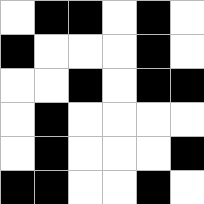[["white", "black", "black", "white", "black", "white"], ["black", "white", "white", "white", "black", "white"], ["white", "white", "black", "white", "black", "black"], ["white", "black", "white", "white", "white", "white"], ["white", "black", "white", "white", "white", "black"], ["black", "black", "white", "white", "black", "white"]]